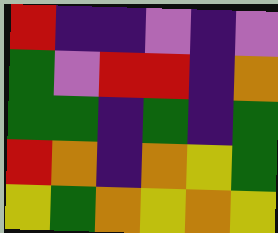[["red", "indigo", "indigo", "violet", "indigo", "violet"], ["green", "violet", "red", "red", "indigo", "orange"], ["green", "green", "indigo", "green", "indigo", "green"], ["red", "orange", "indigo", "orange", "yellow", "green"], ["yellow", "green", "orange", "yellow", "orange", "yellow"]]